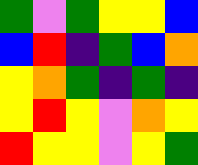[["green", "violet", "green", "yellow", "yellow", "blue"], ["blue", "red", "indigo", "green", "blue", "orange"], ["yellow", "orange", "green", "indigo", "green", "indigo"], ["yellow", "red", "yellow", "violet", "orange", "yellow"], ["red", "yellow", "yellow", "violet", "yellow", "green"]]